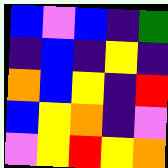[["blue", "violet", "blue", "indigo", "green"], ["indigo", "blue", "indigo", "yellow", "indigo"], ["orange", "blue", "yellow", "indigo", "red"], ["blue", "yellow", "orange", "indigo", "violet"], ["violet", "yellow", "red", "yellow", "orange"]]